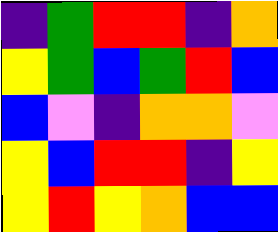[["indigo", "green", "red", "red", "indigo", "orange"], ["yellow", "green", "blue", "green", "red", "blue"], ["blue", "violet", "indigo", "orange", "orange", "violet"], ["yellow", "blue", "red", "red", "indigo", "yellow"], ["yellow", "red", "yellow", "orange", "blue", "blue"]]